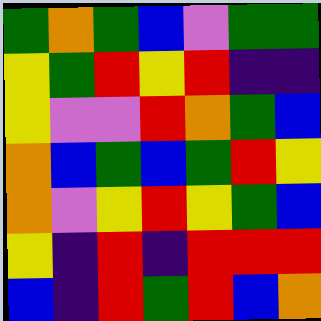[["green", "orange", "green", "blue", "violet", "green", "green"], ["yellow", "green", "red", "yellow", "red", "indigo", "indigo"], ["yellow", "violet", "violet", "red", "orange", "green", "blue"], ["orange", "blue", "green", "blue", "green", "red", "yellow"], ["orange", "violet", "yellow", "red", "yellow", "green", "blue"], ["yellow", "indigo", "red", "indigo", "red", "red", "red"], ["blue", "indigo", "red", "green", "red", "blue", "orange"]]